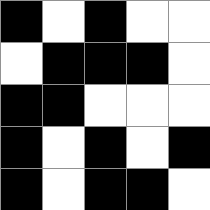[["black", "white", "black", "white", "white"], ["white", "black", "black", "black", "white"], ["black", "black", "white", "white", "white"], ["black", "white", "black", "white", "black"], ["black", "white", "black", "black", "white"]]